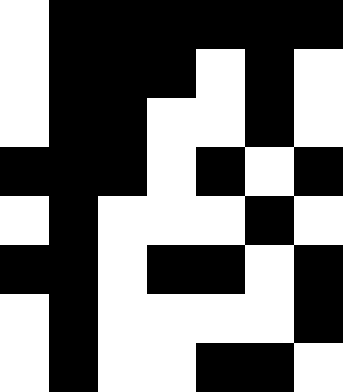[["white", "black", "black", "black", "black", "black", "black"], ["white", "black", "black", "black", "white", "black", "white"], ["white", "black", "black", "white", "white", "black", "white"], ["black", "black", "black", "white", "black", "white", "black"], ["white", "black", "white", "white", "white", "black", "white"], ["black", "black", "white", "black", "black", "white", "black"], ["white", "black", "white", "white", "white", "white", "black"], ["white", "black", "white", "white", "black", "black", "white"]]